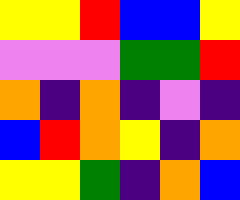[["yellow", "yellow", "red", "blue", "blue", "yellow"], ["violet", "violet", "violet", "green", "green", "red"], ["orange", "indigo", "orange", "indigo", "violet", "indigo"], ["blue", "red", "orange", "yellow", "indigo", "orange"], ["yellow", "yellow", "green", "indigo", "orange", "blue"]]